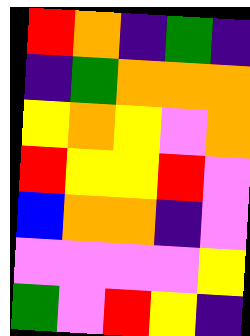[["red", "orange", "indigo", "green", "indigo"], ["indigo", "green", "orange", "orange", "orange"], ["yellow", "orange", "yellow", "violet", "orange"], ["red", "yellow", "yellow", "red", "violet"], ["blue", "orange", "orange", "indigo", "violet"], ["violet", "violet", "violet", "violet", "yellow"], ["green", "violet", "red", "yellow", "indigo"]]